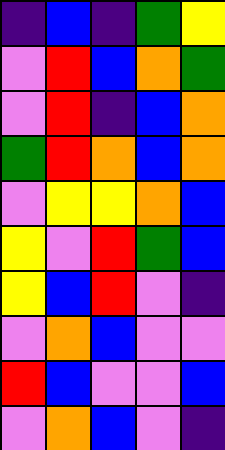[["indigo", "blue", "indigo", "green", "yellow"], ["violet", "red", "blue", "orange", "green"], ["violet", "red", "indigo", "blue", "orange"], ["green", "red", "orange", "blue", "orange"], ["violet", "yellow", "yellow", "orange", "blue"], ["yellow", "violet", "red", "green", "blue"], ["yellow", "blue", "red", "violet", "indigo"], ["violet", "orange", "blue", "violet", "violet"], ["red", "blue", "violet", "violet", "blue"], ["violet", "orange", "blue", "violet", "indigo"]]